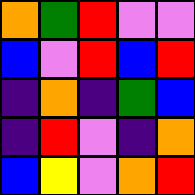[["orange", "green", "red", "violet", "violet"], ["blue", "violet", "red", "blue", "red"], ["indigo", "orange", "indigo", "green", "blue"], ["indigo", "red", "violet", "indigo", "orange"], ["blue", "yellow", "violet", "orange", "red"]]